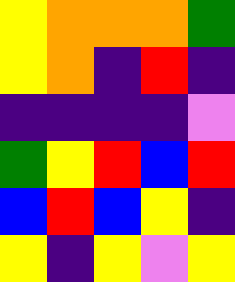[["yellow", "orange", "orange", "orange", "green"], ["yellow", "orange", "indigo", "red", "indigo"], ["indigo", "indigo", "indigo", "indigo", "violet"], ["green", "yellow", "red", "blue", "red"], ["blue", "red", "blue", "yellow", "indigo"], ["yellow", "indigo", "yellow", "violet", "yellow"]]